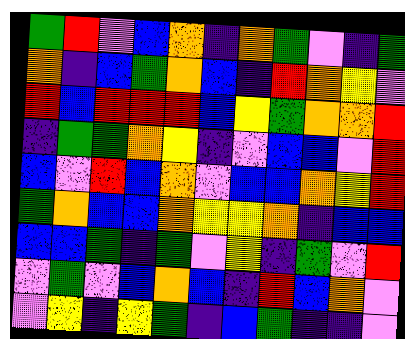[["green", "red", "violet", "blue", "orange", "indigo", "orange", "green", "violet", "indigo", "green"], ["orange", "indigo", "blue", "green", "orange", "blue", "indigo", "red", "orange", "yellow", "violet"], ["red", "blue", "red", "red", "red", "blue", "yellow", "green", "orange", "orange", "red"], ["indigo", "green", "green", "orange", "yellow", "indigo", "violet", "blue", "blue", "violet", "red"], ["blue", "violet", "red", "blue", "orange", "violet", "blue", "blue", "orange", "yellow", "red"], ["green", "orange", "blue", "blue", "orange", "yellow", "yellow", "orange", "indigo", "blue", "blue"], ["blue", "blue", "green", "indigo", "green", "violet", "yellow", "indigo", "green", "violet", "red"], ["violet", "green", "violet", "blue", "orange", "blue", "indigo", "red", "blue", "orange", "violet"], ["violet", "yellow", "indigo", "yellow", "green", "indigo", "blue", "green", "indigo", "indigo", "violet"]]